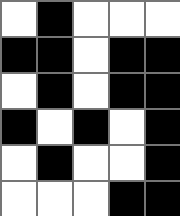[["white", "black", "white", "white", "white"], ["black", "black", "white", "black", "black"], ["white", "black", "white", "black", "black"], ["black", "white", "black", "white", "black"], ["white", "black", "white", "white", "black"], ["white", "white", "white", "black", "black"]]